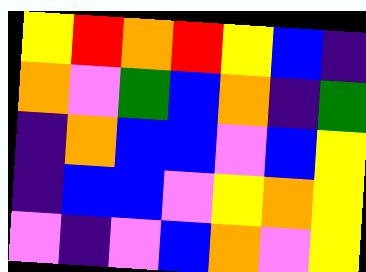[["yellow", "red", "orange", "red", "yellow", "blue", "indigo"], ["orange", "violet", "green", "blue", "orange", "indigo", "green"], ["indigo", "orange", "blue", "blue", "violet", "blue", "yellow"], ["indigo", "blue", "blue", "violet", "yellow", "orange", "yellow"], ["violet", "indigo", "violet", "blue", "orange", "violet", "yellow"]]